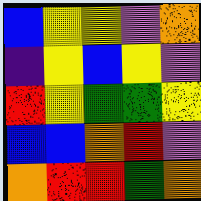[["blue", "yellow", "yellow", "violet", "orange"], ["indigo", "yellow", "blue", "yellow", "violet"], ["red", "yellow", "green", "green", "yellow"], ["blue", "blue", "orange", "red", "violet"], ["orange", "red", "red", "green", "orange"]]